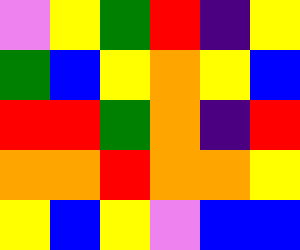[["violet", "yellow", "green", "red", "indigo", "yellow"], ["green", "blue", "yellow", "orange", "yellow", "blue"], ["red", "red", "green", "orange", "indigo", "red"], ["orange", "orange", "red", "orange", "orange", "yellow"], ["yellow", "blue", "yellow", "violet", "blue", "blue"]]